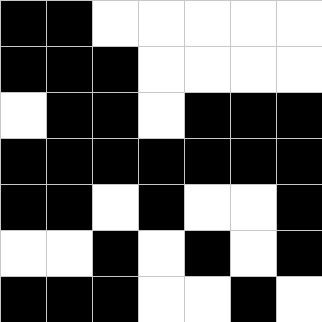[["black", "black", "white", "white", "white", "white", "white"], ["black", "black", "black", "white", "white", "white", "white"], ["white", "black", "black", "white", "black", "black", "black"], ["black", "black", "black", "black", "black", "black", "black"], ["black", "black", "white", "black", "white", "white", "black"], ["white", "white", "black", "white", "black", "white", "black"], ["black", "black", "black", "white", "white", "black", "white"]]